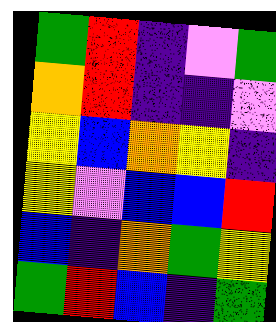[["green", "red", "indigo", "violet", "green"], ["orange", "red", "indigo", "indigo", "violet"], ["yellow", "blue", "orange", "yellow", "indigo"], ["yellow", "violet", "blue", "blue", "red"], ["blue", "indigo", "orange", "green", "yellow"], ["green", "red", "blue", "indigo", "green"]]